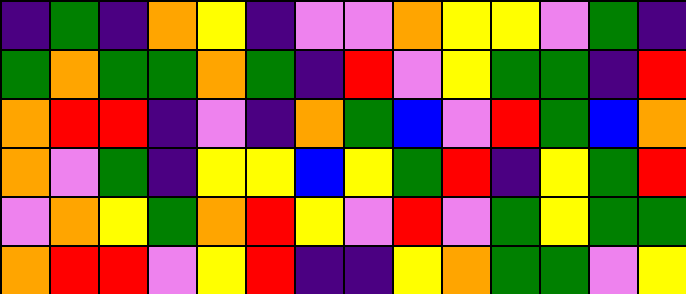[["indigo", "green", "indigo", "orange", "yellow", "indigo", "violet", "violet", "orange", "yellow", "yellow", "violet", "green", "indigo"], ["green", "orange", "green", "green", "orange", "green", "indigo", "red", "violet", "yellow", "green", "green", "indigo", "red"], ["orange", "red", "red", "indigo", "violet", "indigo", "orange", "green", "blue", "violet", "red", "green", "blue", "orange"], ["orange", "violet", "green", "indigo", "yellow", "yellow", "blue", "yellow", "green", "red", "indigo", "yellow", "green", "red"], ["violet", "orange", "yellow", "green", "orange", "red", "yellow", "violet", "red", "violet", "green", "yellow", "green", "green"], ["orange", "red", "red", "violet", "yellow", "red", "indigo", "indigo", "yellow", "orange", "green", "green", "violet", "yellow"]]